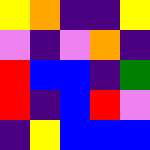[["yellow", "orange", "indigo", "indigo", "yellow"], ["violet", "indigo", "violet", "orange", "indigo"], ["red", "blue", "blue", "indigo", "green"], ["red", "indigo", "blue", "red", "violet"], ["indigo", "yellow", "blue", "blue", "blue"]]